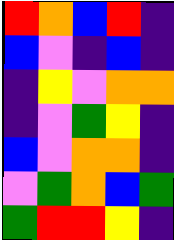[["red", "orange", "blue", "red", "indigo"], ["blue", "violet", "indigo", "blue", "indigo"], ["indigo", "yellow", "violet", "orange", "orange"], ["indigo", "violet", "green", "yellow", "indigo"], ["blue", "violet", "orange", "orange", "indigo"], ["violet", "green", "orange", "blue", "green"], ["green", "red", "red", "yellow", "indigo"]]